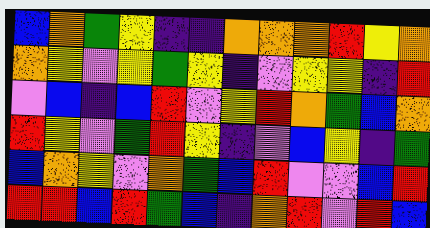[["blue", "orange", "green", "yellow", "indigo", "indigo", "orange", "orange", "orange", "red", "yellow", "orange"], ["orange", "yellow", "violet", "yellow", "green", "yellow", "indigo", "violet", "yellow", "yellow", "indigo", "red"], ["violet", "blue", "indigo", "blue", "red", "violet", "yellow", "red", "orange", "green", "blue", "orange"], ["red", "yellow", "violet", "green", "red", "yellow", "indigo", "violet", "blue", "yellow", "indigo", "green"], ["blue", "orange", "yellow", "violet", "orange", "green", "blue", "red", "violet", "violet", "blue", "red"], ["red", "red", "blue", "red", "green", "blue", "indigo", "orange", "red", "violet", "red", "blue"]]